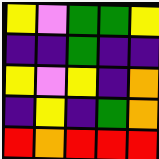[["yellow", "violet", "green", "green", "yellow"], ["indigo", "indigo", "green", "indigo", "indigo"], ["yellow", "violet", "yellow", "indigo", "orange"], ["indigo", "yellow", "indigo", "green", "orange"], ["red", "orange", "red", "red", "red"]]